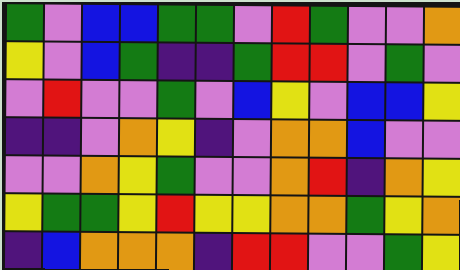[["green", "violet", "blue", "blue", "green", "green", "violet", "red", "green", "violet", "violet", "orange"], ["yellow", "violet", "blue", "green", "indigo", "indigo", "green", "red", "red", "violet", "green", "violet"], ["violet", "red", "violet", "violet", "green", "violet", "blue", "yellow", "violet", "blue", "blue", "yellow"], ["indigo", "indigo", "violet", "orange", "yellow", "indigo", "violet", "orange", "orange", "blue", "violet", "violet"], ["violet", "violet", "orange", "yellow", "green", "violet", "violet", "orange", "red", "indigo", "orange", "yellow"], ["yellow", "green", "green", "yellow", "red", "yellow", "yellow", "orange", "orange", "green", "yellow", "orange"], ["indigo", "blue", "orange", "orange", "orange", "indigo", "red", "red", "violet", "violet", "green", "yellow"]]